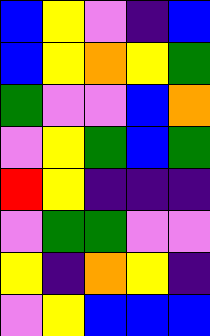[["blue", "yellow", "violet", "indigo", "blue"], ["blue", "yellow", "orange", "yellow", "green"], ["green", "violet", "violet", "blue", "orange"], ["violet", "yellow", "green", "blue", "green"], ["red", "yellow", "indigo", "indigo", "indigo"], ["violet", "green", "green", "violet", "violet"], ["yellow", "indigo", "orange", "yellow", "indigo"], ["violet", "yellow", "blue", "blue", "blue"]]